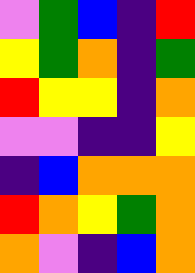[["violet", "green", "blue", "indigo", "red"], ["yellow", "green", "orange", "indigo", "green"], ["red", "yellow", "yellow", "indigo", "orange"], ["violet", "violet", "indigo", "indigo", "yellow"], ["indigo", "blue", "orange", "orange", "orange"], ["red", "orange", "yellow", "green", "orange"], ["orange", "violet", "indigo", "blue", "orange"]]